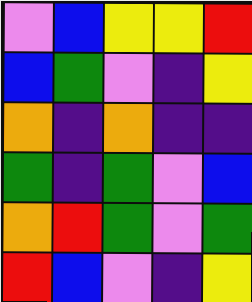[["violet", "blue", "yellow", "yellow", "red"], ["blue", "green", "violet", "indigo", "yellow"], ["orange", "indigo", "orange", "indigo", "indigo"], ["green", "indigo", "green", "violet", "blue"], ["orange", "red", "green", "violet", "green"], ["red", "blue", "violet", "indigo", "yellow"]]